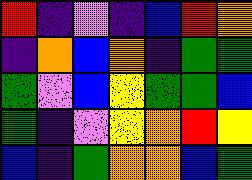[["red", "indigo", "violet", "indigo", "blue", "red", "orange"], ["indigo", "orange", "blue", "orange", "indigo", "green", "green"], ["green", "violet", "blue", "yellow", "green", "green", "blue"], ["green", "indigo", "violet", "yellow", "orange", "red", "yellow"], ["blue", "indigo", "green", "orange", "orange", "blue", "green"]]